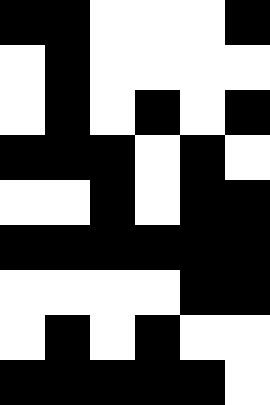[["black", "black", "white", "white", "white", "black"], ["white", "black", "white", "white", "white", "white"], ["white", "black", "white", "black", "white", "black"], ["black", "black", "black", "white", "black", "white"], ["white", "white", "black", "white", "black", "black"], ["black", "black", "black", "black", "black", "black"], ["white", "white", "white", "white", "black", "black"], ["white", "black", "white", "black", "white", "white"], ["black", "black", "black", "black", "black", "white"]]